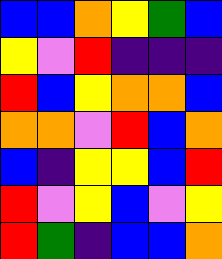[["blue", "blue", "orange", "yellow", "green", "blue"], ["yellow", "violet", "red", "indigo", "indigo", "indigo"], ["red", "blue", "yellow", "orange", "orange", "blue"], ["orange", "orange", "violet", "red", "blue", "orange"], ["blue", "indigo", "yellow", "yellow", "blue", "red"], ["red", "violet", "yellow", "blue", "violet", "yellow"], ["red", "green", "indigo", "blue", "blue", "orange"]]